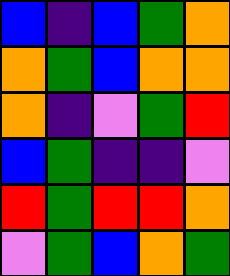[["blue", "indigo", "blue", "green", "orange"], ["orange", "green", "blue", "orange", "orange"], ["orange", "indigo", "violet", "green", "red"], ["blue", "green", "indigo", "indigo", "violet"], ["red", "green", "red", "red", "orange"], ["violet", "green", "blue", "orange", "green"]]